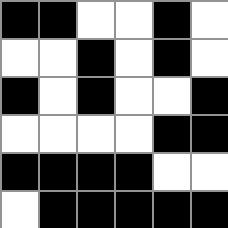[["black", "black", "white", "white", "black", "white"], ["white", "white", "black", "white", "black", "white"], ["black", "white", "black", "white", "white", "black"], ["white", "white", "white", "white", "black", "black"], ["black", "black", "black", "black", "white", "white"], ["white", "black", "black", "black", "black", "black"]]